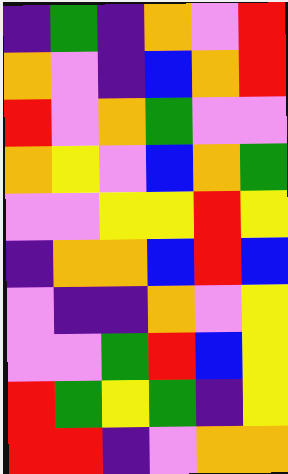[["indigo", "green", "indigo", "orange", "violet", "red"], ["orange", "violet", "indigo", "blue", "orange", "red"], ["red", "violet", "orange", "green", "violet", "violet"], ["orange", "yellow", "violet", "blue", "orange", "green"], ["violet", "violet", "yellow", "yellow", "red", "yellow"], ["indigo", "orange", "orange", "blue", "red", "blue"], ["violet", "indigo", "indigo", "orange", "violet", "yellow"], ["violet", "violet", "green", "red", "blue", "yellow"], ["red", "green", "yellow", "green", "indigo", "yellow"], ["red", "red", "indigo", "violet", "orange", "orange"]]